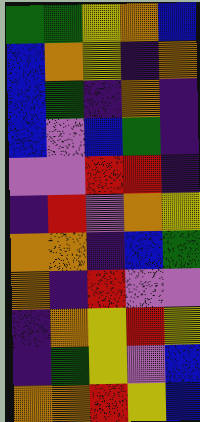[["green", "green", "yellow", "orange", "blue"], ["blue", "orange", "yellow", "indigo", "orange"], ["blue", "green", "indigo", "orange", "indigo"], ["blue", "violet", "blue", "green", "indigo"], ["violet", "violet", "red", "red", "indigo"], ["indigo", "red", "violet", "orange", "yellow"], ["orange", "orange", "indigo", "blue", "green"], ["orange", "indigo", "red", "violet", "violet"], ["indigo", "orange", "yellow", "red", "yellow"], ["indigo", "green", "yellow", "violet", "blue"], ["orange", "orange", "red", "yellow", "blue"]]